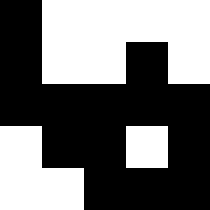[["black", "white", "white", "white", "white"], ["black", "white", "white", "black", "white"], ["black", "black", "black", "black", "black"], ["white", "black", "black", "white", "black"], ["white", "white", "black", "black", "black"]]